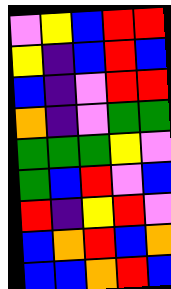[["violet", "yellow", "blue", "red", "red"], ["yellow", "indigo", "blue", "red", "blue"], ["blue", "indigo", "violet", "red", "red"], ["orange", "indigo", "violet", "green", "green"], ["green", "green", "green", "yellow", "violet"], ["green", "blue", "red", "violet", "blue"], ["red", "indigo", "yellow", "red", "violet"], ["blue", "orange", "red", "blue", "orange"], ["blue", "blue", "orange", "red", "blue"]]